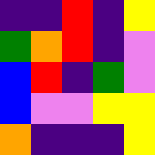[["indigo", "indigo", "red", "indigo", "yellow"], ["green", "orange", "red", "indigo", "violet"], ["blue", "red", "indigo", "green", "violet"], ["blue", "violet", "violet", "yellow", "yellow"], ["orange", "indigo", "indigo", "indigo", "yellow"]]